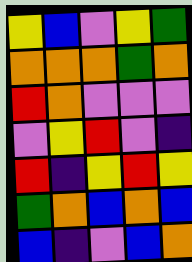[["yellow", "blue", "violet", "yellow", "green"], ["orange", "orange", "orange", "green", "orange"], ["red", "orange", "violet", "violet", "violet"], ["violet", "yellow", "red", "violet", "indigo"], ["red", "indigo", "yellow", "red", "yellow"], ["green", "orange", "blue", "orange", "blue"], ["blue", "indigo", "violet", "blue", "orange"]]